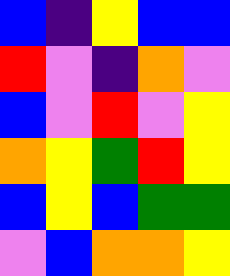[["blue", "indigo", "yellow", "blue", "blue"], ["red", "violet", "indigo", "orange", "violet"], ["blue", "violet", "red", "violet", "yellow"], ["orange", "yellow", "green", "red", "yellow"], ["blue", "yellow", "blue", "green", "green"], ["violet", "blue", "orange", "orange", "yellow"]]